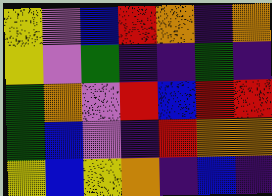[["yellow", "violet", "blue", "red", "orange", "indigo", "orange"], ["yellow", "violet", "green", "indigo", "indigo", "green", "indigo"], ["green", "orange", "violet", "red", "blue", "red", "red"], ["green", "blue", "violet", "indigo", "red", "orange", "orange"], ["yellow", "blue", "yellow", "orange", "indigo", "blue", "indigo"]]